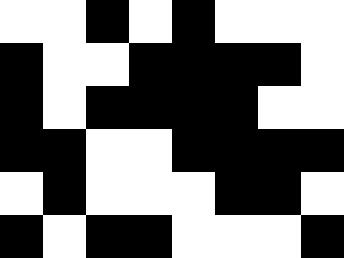[["white", "white", "black", "white", "black", "white", "white", "white"], ["black", "white", "white", "black", "black", "black", "black", "white"], ["black", "white", "black", "black", "black", "black", "white", "white"], ["black", "black", "white", "white", "black", "black", "black", "black"], ["white", "black", "white", "white", "white", "black", "black", "white"], ["black", "white", "black", "black", "white", "white", "white", "black"]]